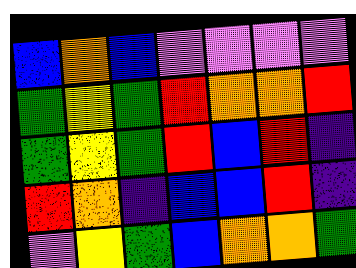[["blue", "orange", "blue", "violet", "violet", "violet", "violet"], ["green", "yellow", "green", "red", "orange", "orange", "red"], ["green", "yellow", "green", "red", "blue", "red", "indigo"], ["red", "orange", "indigo", "blue", "blue", "red", "indigo"], ["violet", "yellow", "green", "blue", "orange", "orange", "green"]]